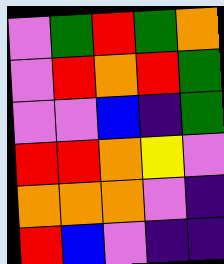[["violet", "green", "red", "green", "orange"], ["violet", "red", "orange", "red", "green"], ["violet", "violet", "blue", "indigo", "green"], ["red", "red", "orange", "yellow", "violet"], ["orange", "orange", "orange", "violet", "indigo"], ["red", "blue", "violet", "indigo", "indigo"]]